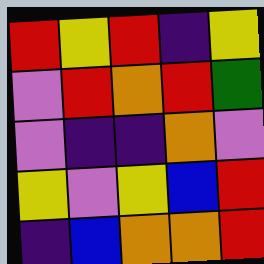[["red", "yellow", "red", "indigo", "yellow"], ["violet", "red", "orange", "red", "green"], ["violet", "indigo", "indigo", "orange", "violet"], ["yellow", "violet", "yellow", "blue", "red"], ["indigo", "blue", "orange", "orange", "red"]]